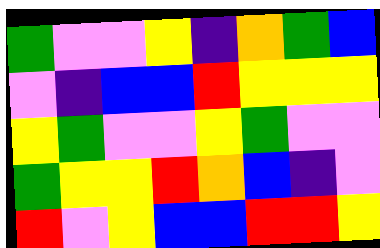[["green", "violet", "violet", "yellow", "indigo", "orange", "green", "blue"], ["violet", "indigo", "blue", "blue", "red", "yellow", "yellow", "yellow"], ["yellow", "green", "violet", "violet", "yellow", "green", "violet", "violet"], ["green", "yellow", "yellow", "red", "orange", "blue", "indigo", "violet"], ["red", "violet", "yellow", "blue", "blue", "red", "red", "yellow"]]